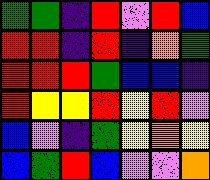[["green", "green", "indigo", "red", "violet", "red", "blue"], ["red", "red", "indigo", "red", "indigo", "orange", "green"], ["red", "red", "red", "green", "blue", "blue", "indigo"], ["red", "yellow", "yellow", "red", "yellow", "red", "violet"], ["blue", "violet", "indigo", "green", "yellow", "orange", "yellow"], ["blue", "green", "red", "blue", "violet", "violet", "orange"]]